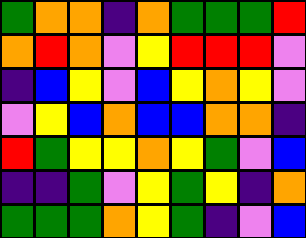[["green", "orange", "orange", "indigo", "orange", "green", "green", "green", "red"], ["orange", "red", "orange", "violet", "yellow", "red", "red", "red", "violet"], ["indigo", "blue", "yellow", "violet", "blue", "yellow", "orange", "yellow", "violet"], ["violet", "yellow", "blue", "orange", "blue", "blue", "orange", "orange", "indigo"], ["red", "green", "yellow", "yellow", "orange", "yellow", "green", "violet", "blue"], ["indigo", "indigo", "green", "violet", "yellow", "green", "yellow", "indigo", "orange"], ["green", "green", "green", "orange", "yellow", "green", "indigo", "violet", "blue"]]